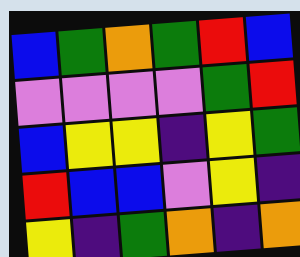[["blue", "green", "orange", "green", "red", "blue"], ["violet", "violet", "violet", "violet", "green", "red"], ["blue", "yellow", "yellow", "indigo", "yellow", "green"], ["red", "blue", "blue", "violet", "yellow", "indigo"], ["yellow", "indigo", "green", "orange", "indigo", "orange"]]